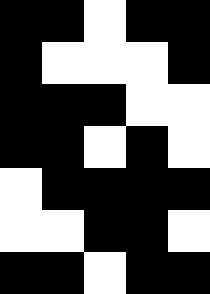[["black", "black", "white", "black", "black"], ["black", "white", "white", "white", "black"], ["black", "black", "black", "white", "white"], ["black", "black", "white", "black", "white"], ["white", "black", "black", "black", "black"], ["white", "white", "black", "black", "white"], ["black", "black", "white", "black", "black"]]